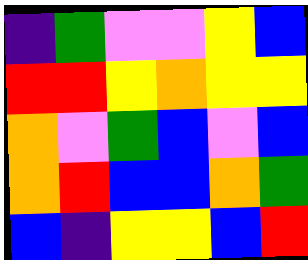[["indigo", "green", "violet", "violet", "yellow", "blue"], ["red", "red", "yellow", "orange", "yellow", "yellow"], ["orange", "violet", "green", "blue", "violet", "blue"], ["orange", "red", "blue", "blue", "orange", "green"], ["blue", "indigo", "yellow", "yellow", "blue", "red"]]